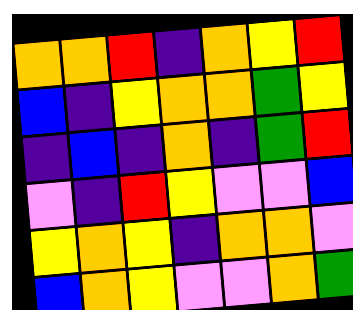[["orange", "orange", "red", "indigo", "orange", "yellow", "red"], ["blue", "indigo", "yellow", "orange", "orange", "green", "yellow"], ["indigo", "blue", "indigo", "orange", "indigo", "green", "red"], ["violet", "indigo", "red", "yellow", "violet", "violet", "blue"], ["yellow", "orange", "yellow", "indigo", "orange", "orange", "violet"], ["blue", "orange", "yellow", "violet", "violet", "orange", "green"]]